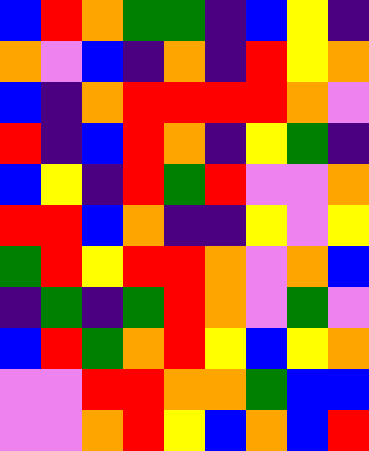[["blue", "red", "orange", "green", "green", "indigo", "blue", "yellow", "indigo"], ["orange", "violet", "blue", "indigo", "orange", "indigo", "red", "yellow", "orange"], ["blue", "indigo", "orange", "red", "red", "red", "red", "orange", "violet"], ["red", "indigo", "blue", "red", "orange", "indigo", "yellow", "green", "indigo"], ["blue", "yellow", "indigo", "red", "green", "red", "violet", "violet", "orange"], ["red", "red", "blue", "orange", "indigo", "indigo", "yellow", "violet", "yellow"], ["green", "red", "yellow", "red", "red", "orange", "violet", "orange", "blue"], ["indigo", "green", "indigo", "green", "red", "orange", "violet", "green", "violet"], ["blue", "red", "green", "orange", "red", "yellow", "blue", "yellow", "orange"], ["violet", "violet", "red", "red", "orange", "orange", "green", "blue", "blue"], ["violet", "violet", "orange", "red", "yellow", "blue", "orange", "blue", "red"]]